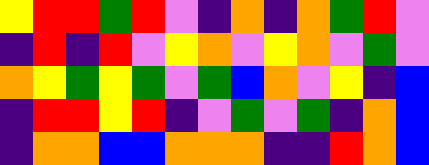[["yellow", "red", "red", "green", "red", "violet", "indigo", "orange", "indigo", "orange", "green", "red", "violet"], ["indigo", "red", "indigo", "red", "violet", "yellow", "orange", "violet", "yellow", "orange", "violet", "green", "violet"], ["orange", "yellow", "green", "yellow", "green", "violet", "green", "blue", "orange", "violet", "yellow", "indigo", "blue"], ["indigo", "red", "red", "yellow", "red", "indigo", "violet", "green", "violet", "green", "indigo", "orange", "blue"], ["indigo", "orange", "orange", "blue", "blue", "orange", "orange", "orange", "indigo", "indigo", "red", "orange", "blue"]]